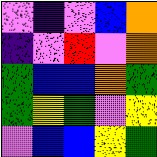[["violet", "indigo", "violet", "blue", "orange"], ["indigo", "violet", "red", "violet", "orange"], ["green", "blue", "blue", "orange", "green"], ["green", "yellow", "green", "violet", "yellow"], ["violet", "blue", "blue", "yellow", "green"]]